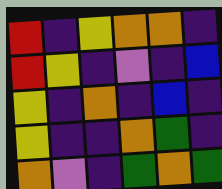[["red", "indigo", "yellow", "orange", "orange", "indigo"], ["red", "yellow", "indigo", "violet", "indigo", "blue"], ["yellow", "indigo", "orange", "indigo", "blue", "indigo"], ["yellow", "indigo", "indigo", "orange", "green", "indigo"], ["orange", "violet", "indigo", "green", "orange", "green"]]